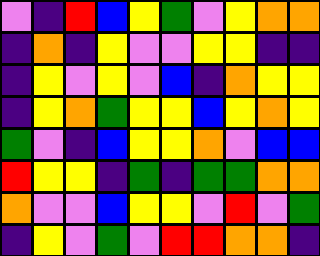[["violet", "indigo", "red", "blue", "yellow", "green", "violet", "yellow", "orange", "orange"], ["indigo", "orange", "indigo", "yellow", "violet", "violet", "yellow", "yellow", "indigo", "indigo"], ["indigo", "yellow", "violet", "yellow", "violet", "blue", "indigo", "orange", "yellow", "yellow"], ["indigo", "yellow", "orange", "green", "yellow", "yellow", "blue", "yellow", "orange", "yellow"], ["green", "violet", "indigo", "blue", "yellow", "yellow", "orange", "violet", "blue", "blue"], ["red", "yellow", "yellow", "indigo", "green", "indigo", "green", "green", "orange", "orange"], ["orange", "violet", "violet", "blue", "yellow", "yellow", "violet", "red", "violet", "green"], ["indigo", "yellow", "violet", "green", "violet", "red", "red", "orange", "orange", "indigo"]]